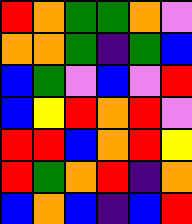[["red", "orange", "green", "green", "orange", "violet"], ["orange", "orange", "green", "indigo", "green", "blue"], ["blue", "green", "violet", "blue", "violet", "red"], ["blue", "yellow", "red", "orange", "red", "violet"], ["red", "red", "blue", "orange", "red", "yellow"], ["red", "green", "orange", "red", "indigo", "orange"], ["blue", "orange", "blue", "indigo", "blue", "red"]]